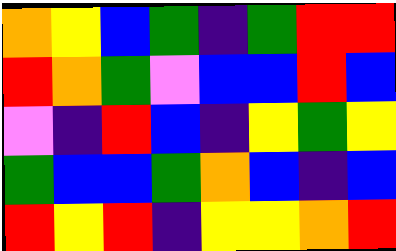[["orange", "yellow", "blue", "green", "indigo", "green", "red", "red"], ["red", "orange", "green", "violet", "blue", "blue", "red", "blue"], ["violet", "indigo", "red", "blue", "indigo", "yellow", "green", "yellow"], ["green", "blue", "blue", "green", "orange", "blue", "indigo", "blue"], ["red", "yellow", "red", "indigo", "yellow", "yellow", "orange", "red"]]